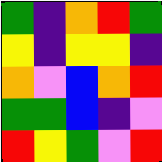[["green", "indigo", "orange", "red", "green"], ["yellow", "indigo", "yellow", "yellow", "indigo"], ["orange", "violet", "blue", "orange", "red"], ["green", "green", "blue", "indigo", "violet"], ["red", "yellow", "green", "violet", "red"]]